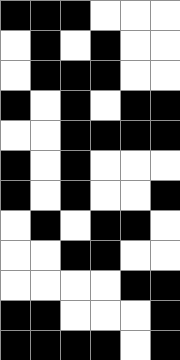[["black", "black", "black", "white", "white", "white"], ["white", "black", "white", "black", "white", "white"], ["white", "black", "black", "black", "white", "white"], ["black", "white", "black", "white", "black", "black"], ["white", "white", "black", "black", "black", "black"], ["black", "white", "black", "white", "white", "white"], ["black", "white", "black", "white", "white", "black"], ["white", "black", "white", "black", "black", "white"], ["white", "white", "black", "black", "white", "white"], ["white", "white", "white", "white", "black", "black"], ["black", "black", "white", "white", "white", "black"], ["black", "black", "black", "black", "white", "black"]]